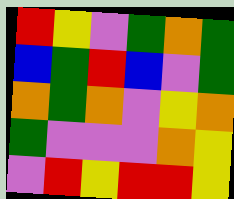[["red", "yellow", "violet", "green", "orange", "green"], ["blue", "green", "red", "blue", "violet", "green"], ["orange", "green", "orange", "violet", "yellow", "orange"], ["green", "violet", "violet", "violet", "orange", "yellow"], ["violet", "red", "yellow", "red", "red", "yellow"]]